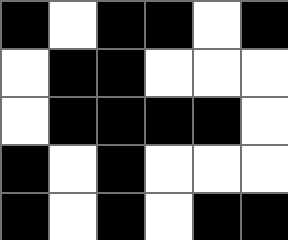[["black", "white", "black", "black", "white", "black"], ["white", "black", "black", "white", "white", "white"], ["white", "black", "black", "black", "black", "white"], ["black", "white", "black", "white", "white", "white"], ["black", "white", "black", "white", "black", "black"]]